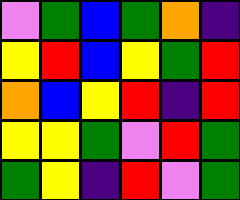[["violet", "green", "blue", "green", "orange", "indigo"], ["yellow", "red", "blue", "yellow", "green", "red"], ["orange", "blue", "yellow", "red", "indigo", "red"], ["yellow", "yellow", "green", "violet", "red", "green"], ["green", "yellow", "indigo", "red", "violet", "green"]]